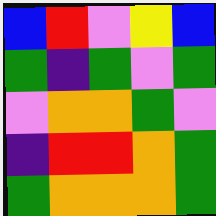[["blue", "red", "violet", "yellow", "blue"], ["green", "indigo", "green", "violet", "green"], ["violet", "orange", "orange", "green", "violet"], ["indigo", "red", "red", "orange", "green"], ["green", "orange", "orange", "orange", "green"]]